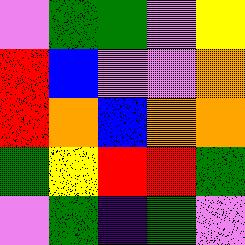[["violet", "green", "green", "violet", "yellow"], ["red", "blue", "violet", "violet", "orange"], ["red", "orange", "blue", "orange", "orange"], ["green", "yellow", "red", "red", "green"], ["violet", "green", "indigo", "green", "violet"]]